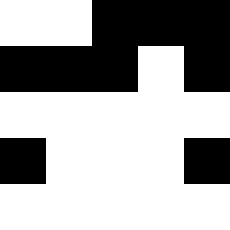[["white", "white", "black", "black", "black"], ["black", "black", "black", "white", "black"], ["white", "white", "white", "white", "white"], ["black", "white", "white", "white", "black"], ["white", "white", "white", "white", "white"]]